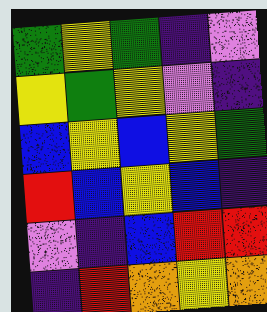[["green", "yellow", "green", "indigo", "violet"], ["yellow", "green", "yellow", "violet", "indigo"], ["blue", "yellow", "blue", "yellow", "green"], ["red", "blue", "yellow", "blue", "indigo"], ["violet", "indigo", "blue", "red", "red"], ["indigo", "red", "orange", "yellow", "orange"]]